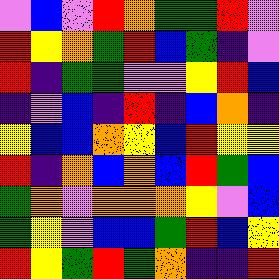[["violet", "blue", "violet", "red", "orange", "green", "green", "red", "violet"], ["red", "yellow", "orange", "green", "red", "blue", "green", "indigo", "violet"], ["red", "indigo", "green", "green", "violet", "violet", "yellow", "red", "blue"], ["indigo", "violet", "blue", "indigo", "red", "indigo", "blue", "orange", "indigo"], ["yellow", "blue", "blue", "orange", "yellow", "blue", "red", "yellow", "yellow"], ["red", "indigo", "orange", "blue", "orange", "blue", "red", "green", "blue"], ["green", "orange", "violet", "orange", "orange", "orange", "yellow", "violet", "blue"], ["green", "yellow", "violet", "blue", "blue", "green", "red", "blue", "yellow"], ["red", "yellow", "green", "red", "green", "orange", "indigo", "indigo", "red"]]